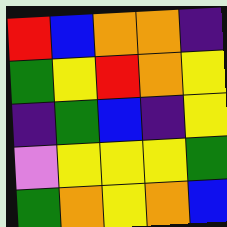[["red", "blue", "orange", "orange", "indigo"], ["green", "yellow", "red", "orange", "yellow"], ["indigo", "green", "blue", "indigo", "yellow"], ["violet", "yellow", "yellow", "yellow", "green"], ["green", "orange", "yellow", "orange", "blue"]]